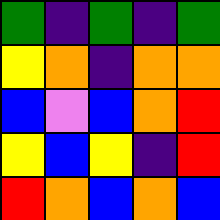[["green", "indigo", "green", "indigo", "green"], ["yellow", "orange", "indigo", "orange", "orange"], ["blue", "violet", "blue", "orange", "red"], ["yellow", "blue", "yellow", "indigo", "red"], ["red", "orange", "blue", "orange", "blue"]]